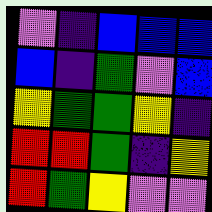[["violet", "indigo", "blue", "blue", "blue"], ["blue", "indigo", "green", "violet", "blue"], ["yellow", "green", "green", "yellow", "indigo"], ["red", "red", "green", "indigo", "yellow"], ["red", "green", "yellow", "violet", "violet"]]